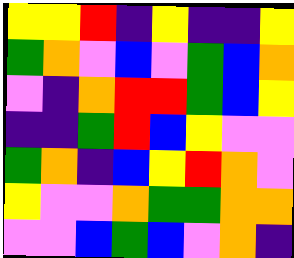[["yellow", "yellow", "red", "indigo", "yellow", "indigo", "indigo", "yellow"], ["green", "orange", "violet", "blue", "violet", "green", "blue", "orange"], ["violet", "indigo", "orange", "red", "red", "green", "blue", "yellow"], ["indigo", "indigo", "green", "red", "blue", "yellow", "violet", "violet"], ["green", "orange", "indigo", "blue", "yellow", "red", "orange", "violet"], ["yellow", "violet", "violet", "orange", "green", "green", "orange", "orange"], ["violet", "violet", "blue", "green", "blue", "violet", "orange", "indigo"]]